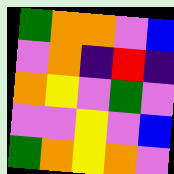[["green", "orange", "orange", "violet", "blue"], ["violet", "orange", "indigo", "red", "indigo"], ["orange", "yellow", "violet", "green", "violet"], ["violet", "violet", "yellow", "violet", "blue"], ["green", "orange", "yellow", "orange", "violet"]]